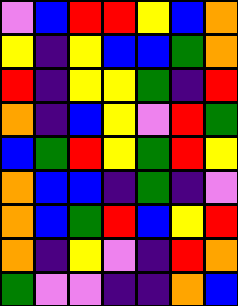[["violet", "blue", "red", "red", "yellow", "blue", "orange"], ["yellow", "indigo", "yellow", "blue", "blue", "green", "orange"], ["red", "indigo", "yellow", "yellow", "green", "indigo", "red"], ["orange", "indigo", "blue", "yellow", "violet", "red", "green"], ["blue", "green", "red", "yellow", "green", "red", "yellow"], ["orange", "blue", "blue", "indigo", "green", "indigo", "violet"], ["orange", "blue", "green", "red", "blue", "yellow", "red"], ["orange", "indigo", "yellow", "violet", "indigo", "red", "orange"], ["green", "violet", "violet", "indigo", "indigo", "orange", "blue"]]